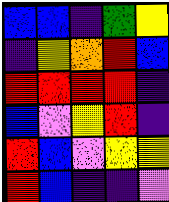[["blue", "blue", "indigo", "green", "yellow"], ["indigo", "yellow", "orange", "red", "blue"], ["red", "red", "red", "red", "indigo"], ["blue", "violet", "yellow", "red", "indigo"], ["red", "blue", "violet", "yellow", "yellow"], ["red", "blue", "indigo", "indigo", "violet"]]